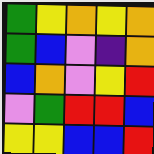[["green", "yellow", "orange", "yellow", "orange"], ["green", "blue", "violet", "indigo", "orange"], ["blue", "orange", "violet", "yellow", "red"], ["violet", "green", "red", "red", "blue"], ["yellow", "yellow", "blue", "blue", "red"]]